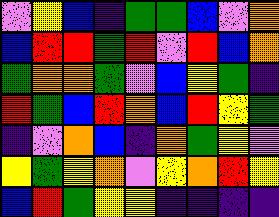[["violet", "yellow", "blue", "indigo", "green", "green", "blue", "violet", "orange"], ["blue", "red", "red", "green", "red", "violet", "red", "blue", "orange"], ["green", "orange", "orange", "green", "violet", "blue", "yellow", "green", "indigo"], ["red", "green", "blue", "red", "orange", "blue", "red", "yellow", "green"], ["indigo", "violet", "orange", "blue", "indigo", "orange", "green", "yellow", "violet"], ["yellow", "green", "yellow", "orange", "violet", "yellow", "orange", "red", "yellow"], ["blue", "red", "green", "yellow", "yellow", "indigo", "indigo", "indigo", "indigo"]]